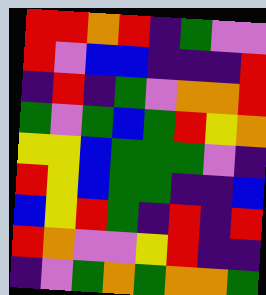[["red", "red", "orange", "red", "indigo", "green", "violet", "violet"], ["red", "violet", "blue", "blue", "indigo", "indigo", "indigo", "red"], ["indigo", "red", "indigo", "green", "violet", "orange", "orange", "red"], ["green", "violet", "green", "blue", "green", "red", "yellow", "orange"], ["yellow", "yellow", "blue", "green", "green", "green", "violet", "indigo"], ["red", "yellow", "blue", "green", "green", "indigo", "indigo", "blue"], ["blue", "yellow", "red", "green", "indigo", "red", "indigo", "red"], ["red", "orange", "violet", "violet", "yellow", "red", "indigo", "indigo"], ["indigo", "violet", "green", "orange", "green", "orange", "orange", "green"]]